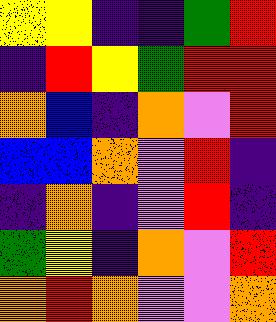[["yellow", "yellow", "indigo", "indigo", "green", "red"], ["indigo", "red", "yellow", "green", "red", "red"], ["orange", "blue", "indigo", "orange", "violet", "red"], ["blue", "blue", "orange", "violet", "red", "indigo"], ["indigo", "orange", "indigo", "violet", "red", "indigo"], ["green", "yellow", "indigo", "orange", "violet", "red"], ["orange", "red", "orange", "violet", "violet", "orange"]]